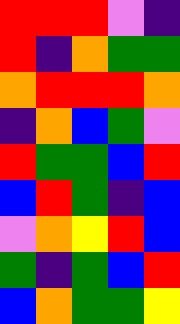[["red", "red", "red", "violet", "indigo"], ["red", "indigo", "orange", "green", "green"], ["orange", "red", "red", "red", "orange"], ["indigo", "orange", "blue", "green", "violet"], ["red", "green", "green", "blue", "red"], ["blue", "red", "green", "indigo", "blue"], ["violet", "orange", "yellow", "red", "blue"], ["green", "indigo", "green", "blue", "red"], ["blue", "orange", "green", "green", "yellow"]]